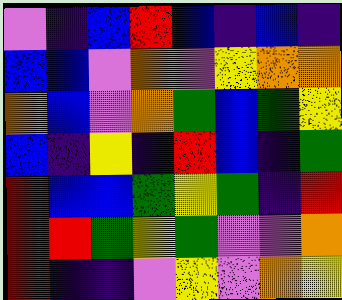[["violet", "indigo", "blue", "red", "blue", "indigo", "blue", "indigo"], ["blue", "blue", "violet", "orange", "violet", "yellow", "orange", "orange"], ["orange", "blue", "violet", "orange", "green", "blue", "green", "yellow"], ["blue", "indigo", "yellow", "indigo", "red", "blue", "indigo", "green"], ["red", "blue", "blue", "green", "yellow", "green", "indigo", "red"], ["red", "red", "green", "yellow", "green", "violet", "violet", "orange"], ["red", "indigo", "indigo", "violet", "yellow", "violet", "orange", "yellow"]]